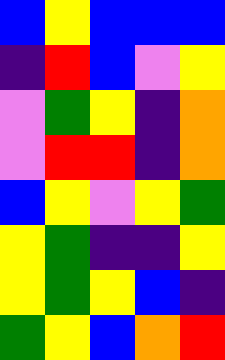[["blue", "yellow", "blue", "blue", "blue"], ["indigo", "red", "blue", "violet", "yellow"], ["violet", "green", "yellow", "indigo", "orange"], ["violet", "red", "red", "indigo", "orange"], ["blue", "yellow", "violet", "yellow", "green"], ["yellow", "green", "indigo", "indigo", "yellow"], ["yellow", "green", "yellow", "blue", "indigo"], ["green", "yellow", "blue", "orange", "red"]]